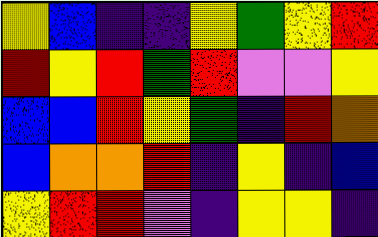[["yellow", "blue", "indigo", "indigo", "yellow", "green", "yellow", "red"], ["red", "yellow", "red", "green", "red", "violet", "violet", "yellow"], ["blue", "blue", "red", "yellow", "green", "indigo", "red", "orange"], ["blue", "orange", "orange", "red", "indigo", "yellow", "indigo", "blue"], ["yellow", "red", "red", "violet", "indigo", "yellow", "yellow", "indigo"]]